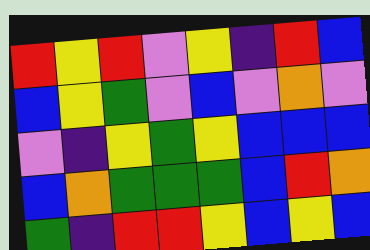[["red", "yellow", "red", "violet", "yellow", "indigo", "red", "blue"], ["blue", "yellow", "green", "violet", "blue", "violet", "orange", "violet"], ["violet", "indigo", "yellow", "green", "yellow", "blue", "blue", "blue"], ["blue", "orange", "green", "green", "green", "blue", "red", "orange"], ["green", "indigo", "red", "red", "yellow", "blue", "yellow", "blue"]]